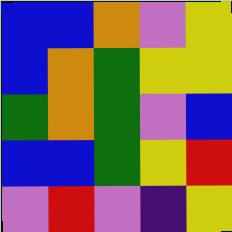[["blue", "blue", "orange", "violet", "yellow"], ["blue", "orange", "green", "yellow", "yellow"], ["green", "orange", "green", "violet", "blue"], ["blue", "blue", "green", "yellow", "red"], ["violet", "red", "violet", "indigo", "yellow"]]